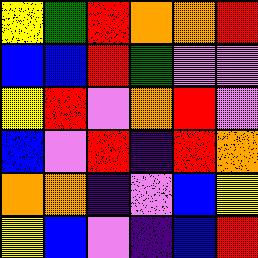[["yellow", "green", "red", "orange", "orange", "red"], ["blue", "blue", "red", "green", "violet", "violet"], ["yellow", "red", "violet", "orange", "red", "violet"], ["blue", "violet", "red", "indigo", "red", "orange"], ["orange", "orange", "indigo", "violet", "blue", "yellow"], ["yellow", "blue", "violet", "indigo", "blue", "red"]]